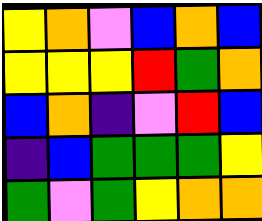[["yellow", "orange", "violet", "blue", "orange", "blue"], ["yellow", "yellow", "yellow", "red", "green", "orange"], ["blue", "orange", "indigo", "violet", "red", "blue"], ["indigo", "blue", "green", "green", "green", "yellow"], ["green", "violet", "green", "yellow", "orange", "orange"]]